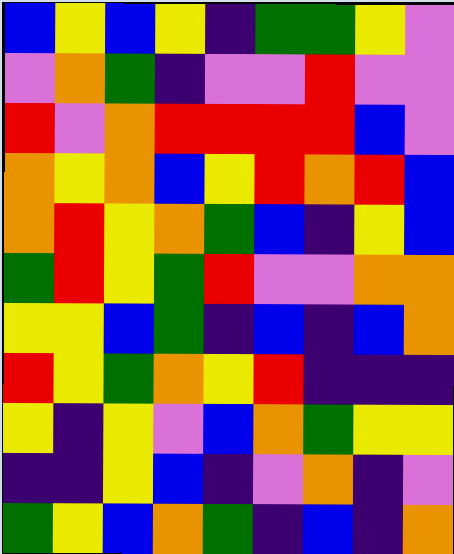[["blue", "yellow", "blue", "yellow", "indigo", "green", "green", "yellow", "violet"], ["violet", "orange", "green", "indigo", "violet", "violet", "red", "violet", "violet"], ["red", "violet", "orange", "red", "red", "red", "red", "blue", "violet"], ["orange", "yellow", "orange", "blue", "yellow", "red", "orange", "red", "blue"], ["orange", "red", "yellow", "orange", "green", "blue", "indigo", "yellow", "blue"], ["green", "red", "yellow", "green", "red", "violet", "violet", "orange", "orange"], ["yellow", "yellow", "blue", "green", "indigo", "blue", "indigo", "blue", "orange"], ["red", "yellow", "green", "orange", "yellow", "red", "indigo", "indigo", "indigo"], ["yellow", "indigo", "yellow", "violet", "blue", "orange", "green", "yellow", "yellow"], ["indigo", "indigo", "yellow", "blue", "indigo", "violet", "orange", "indigo", "violet"], ["green", "yellow", "blue", "orange", "green", "indigo", "blue", "indigo", "orange"]]